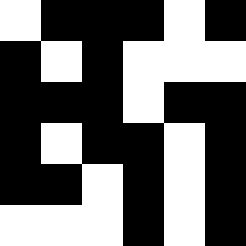[["white", "black", "black", "black", "white", "black"], ["black", "white", "black", "white", "white", "white"], ["black", "black", "black", "white", "black", "black"], ["black", "white", "black", "black", "white", "black"], ["black", "black", "white", "black", "white", "black"], ["white", "white", "white", "black", "white", "black"]]